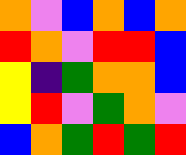[["orange", "violet", "blue", "orange", "blue", "orange"], ["red", "orange", "violet", "red", "red", "blue"], ["yellow", "indigo", "green", "orange", "orange", "blue"], ["yellow", "red", "violet", "green", "orange", "violet"], ["blue", "orange", "green", "red", "green", "red"]]